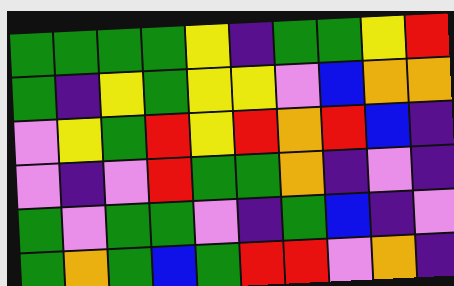[["green", "green", "green", "green", "yellow", "indigo", "green", "green", "yellow", "red"], ["green", "indigo", "yellow", "green", "yellow", "yellow", "violet", "blue", "orange", "orange"], ["violet", "yellow", "green", "red", "yellow", "red", "orange", "red", "blue", "indigo"], ["violet", "indigo", "violet", "red", "green", "green", "orange", "indigo", "violet", "indigo"], ["green", "violet", "green", "green", "violet", "indigo", "green", "blue", "indigo", "violet"], ["green", "orange", "green", "blue", "green", "red", "red", "violet", "orange", "indigo"]]